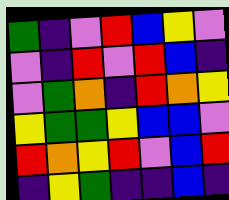[["green", "indigo", "violet", "red", "blue", "yellow", "violet"], ["violet", "indigo", "red", "violet", "red", "blue", "indigo"], ["violet", "green", "orange", "indigo", "red", "orange", "yellow"], ["yellow", "green", "green", "yellow", "blue", "blue", "violet"], ["red", "orange", "yellow", "red", "violet", "blue", "red"], ["indigo", "yellow", "green", "indigo", "indigo", "blue", "indigo"]]